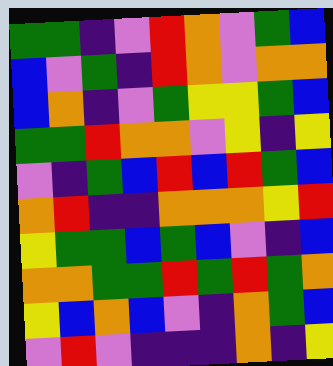[["green", "green", "indigo", "violet", "red", "orange", "violet", "green", "blue"], ["blue", "violet", "green", "indigo", "red", "orange", "violet", "orange", "orange"], ["blue", "orange", "indigo", "violet", "green", "yellow", "yellow", "green", "blue"], ["green", "green", "red", "orange", "orange", "violet", "yellow", "indigo", "yellow"], ["violet", "indigo", "green", "blue", "red", "blue", "red", "green", "blue"], ["orange", "red", "indigo", "indigo", "orange", "orange", "orange", "yellow", "red"], ["yellow", "green", "green", "blue", "green", "blue", "violet", "indigo", "blue"], ["orange", "orange", "green", "green", "red", "green", "red", "green", "orange"], ["yellow", "blue", "orange", "blue", "violet", "indigo", "orange", "green", "blue"], ["violet", "red", "violet", "indigo", "indigo", "indigo", "orange", "indigo", "yellow"]]